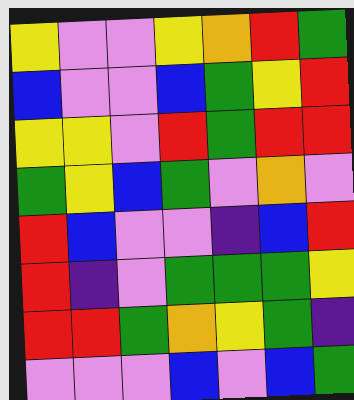[["yellow", "violet", "violet", "yellow", "orange", "red", "green"], ["blue", "violet", "violet", "blue", "green", "yellow", "red"], ["yellow", "yellow", "violet", "red", "green", "red", "red"], ["green", "yellow", "blue", "green", "violet", "orange", "violet"], ["red", "blue", "violet", "violet", "indigo", "blue", "red"], ["red", "indigo", "violet", "green", "green", "green", "yellow"], ["red", "red", "green", "orange", "yellow", "green", "indigo"], ["violet", "violet", "violet", "blue", "violet", "blue", "green"]]